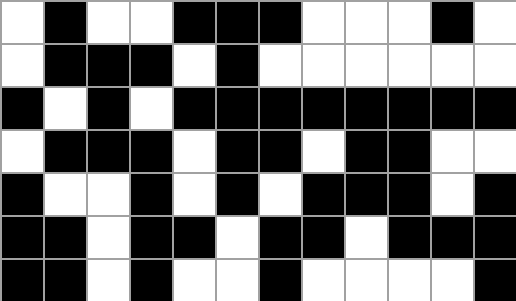[["white", "black", "white", "white", "black", "black", "black", "white", "white", "white", "black", "white"], ["white", "black", "black", "black", "white", "black", "white", "white", "white", "white", "white", "white"], ["black", "white", "black", "white", "black", "black", "black", "black", "black", "black", "black", "black"], ["white", "black", "black", "black", "white", "black", "black", "white", "black", "black", "white", "white"], ["black", "white", "white", "black", "white", "black", "white", "black", "black", "black", "white", "black"], ["black", "black", "white", "black", "black", "white", "black", "black", "white", "black", "black", "black"], ["black", "black", "white", "black", "white", "white", "black", "white", "white", "white", "white", "black"]]